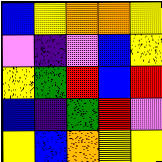[["blue", "yellow", "orange", "orange", "yellow"], ["violet", "indigo", "violet", "blue", "yellow"], ["yellow", "green", "red", "blue", "red"], ["blue", "indigo", "green", "red", "violet"], ["yellow", "blue", "orange", "yellow", "yellow"]]